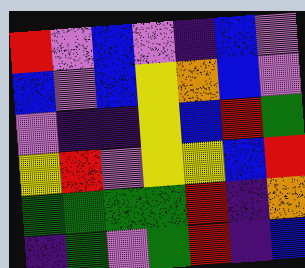[["red", "violet", "blue", "violet", "indigo", "blue", "violet"], ["blue", "violet", "blue", "yellow", "orange", "blue", "violet"], ["violet", "indigo", "indigo", "yellow", "blue", "red", "green"], ["yellow", "red", "violet", "yellow", "yellow", "blue", "red"], ["green", "green", "green", "green", "red", "indigo", "orange"], ["indigo", "green", "violet", "green", "red", "indigo", "blue"]]